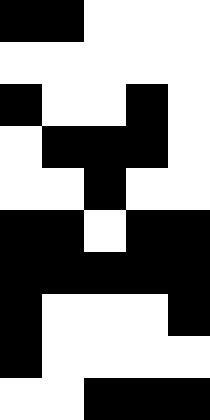[["black", "black", "white", "white", "white"], ["white", "white", "white", "white", "white"], ["black", "white", "white", "black", "white"], ["white", "black", "black", "black", "white"], ["white", "white", "black", "white", "white"], ["black", "black", "white", "black", "black"], ["black", "black", "black", "black", "black"], ["black", "white", "white", "white", "black"], ["black", "white", "white", "white", "white"], ["white", "white", "black", "black", "black"]]